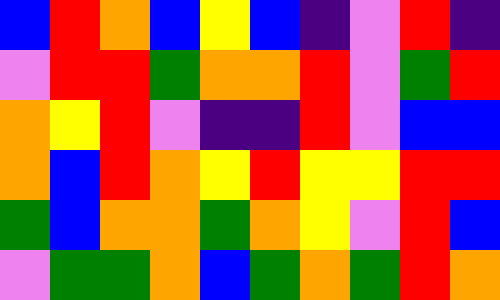[["blue", "red", "orange", "blue", "yellow", "blue", "indigo", "violet", "red", "indigo"], ["violet", "red", "red", "green", "orange", "orange", "red", "violet", "green", "red"], ["orange", "yellow", "red", "violet", "indigo", "indigo", "red", "violet", "blue", "blue"], ["orange", "blue", "red", "orange", "yellow", "red", "yellow", "yellow", "red", "red"], ["green", "blue", "orange", "orange", "green", "orange", "yellow", "violet", "red", "blue"], ["violet", "green", "green", "orange", "blue", "green", "orange", "green", "red", "orange"]]